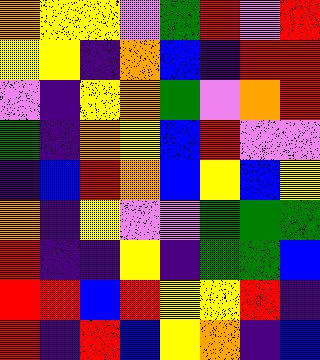[["orange", "yellow", "yellow", "violet", "green", "red", "violet", "red"], ["yellow", "yellow", "indigo", "orange", "blue", "indigo", "red", "red"], ["violet", "indigo", "yellow", "orange", "green", "violet", "orange", "red"], ["green", "indigo", "orange", "yellow", "blue", "red", "violet", "violet"], ["indigo", "blue", "red", "orange", "blue", "yellow", "blue", "yellow"], ["orange", "indigo", "yellow", "violet", "violet", "green", "green", "green"], ["red", "indigo", "indigo", "yellow", "indigo", "green", "green", "blue"], ["red", "red", "blue", "red", "yellow", "yellow", "red", "indigo"], ["red", "indigo", "red", "blue", "yellow", "orange", "indigo", "blue"]]